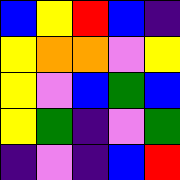[["blue", "yellow", "red", "blue", "indigo"], ["yellow", "orange", "orange", "violet", "yellow"], ["yellow", "violet", "blue", "green", "blue"], ["yellow", "green", "indigo", "violet", "green"], ["indigo", "violet", "indigo", "blue", "red"]]